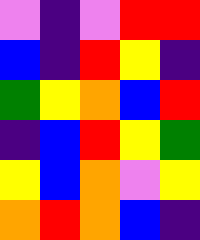[["violet", "indigo", "violet", "red", "red"], ["blue", "indigo", "red", "yellow", "indigo"], ["green", "yellow", "orange", "blue", "red"], ["indigo", "blue", "red", "yellow", "green"], ["yellow", "blue", "orange", "violet", "yellow"], ["orange", "red", "orange", "blue", "indigo"]]